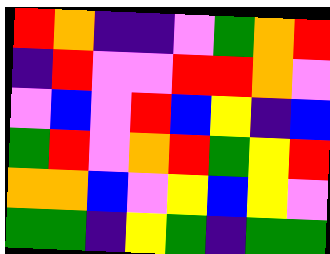[["red", "orange", "indigo", "indigo", "violet", "green", "orange", "red"], ["indigo", "red", "violet", "violet", "red", "red", "orange", "violet"], ["violet", "blue", "violet", "red", "blue", "yellow", "indigo", "blue"], ["green", "red", "violet", "orange", "red", "green", "yellow", "red"], ["orange", "orange", "blue", "violet", "yellow", "blue", "yellow", "violet"], ["green", "green", "indigo", "yellow", "green", "indigo", "green", "green"]]